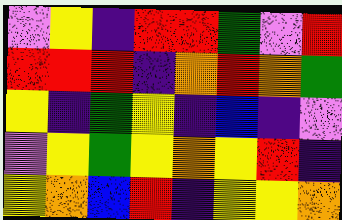[["violet", "yellow", "indigo", "red", "red", "green", "violet", "red"], ["red", "red", "red", "indigo", "orange", "red", "orange", "green"], ["yellow", "indigo", "green", "yellow", "indigo", "blue", "indigo", "violet"], ["violet", "yellow", "green", "yellow", "orange", "yellow", "red", "indigo"], ["yellow", "orange", "blue", "red", "indigo", "yellow", "yellow", "orange"]]